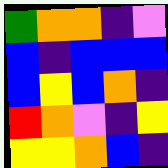[["green", "orange", "orange", "indigo", "violet"], ["blue", "indigo", "blue", "blue", "blue"], ["blue", "yellow", "blue", "orange", "indigo"], ["red", "orange", "violet", "indigo", "yellow"], ["yellow", "yellow", "orange", "blue", "indigo"]]